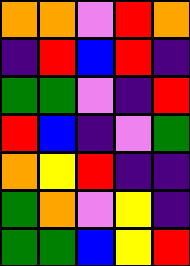[["orange", "orange", "violet", "red", "orange"], ["indigo", "red", "blue", "red", "indigo"], ["green", "green", "violet", "indigo", "red"], ["red", "blue", "indigo", "violet", "green"], ["orange", "yellow", "red", "indigo", "indigo"], ["green", "orange", "violet", "yellow", "indigo"], ["green", "green", "blue", "yellow", "red"]]